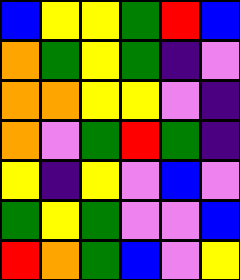[["blue", "yellow", "yellow", "green", "red", "blue"], ["orange", "green", "yellow", "green", "indigo", "violet"], ["orange", "orange", "yellow", "yellow", "violet", "indigo"], ["orange", "violet", "green", "red", "green", "indigo"], ["yellow", "indigo", "yellow", "violet", "blue", "violet"], ["green", "yellow", "green", "violet", "violet", "blue"], ["red", "orange", "green", "blue", "violet", "yellow"]]